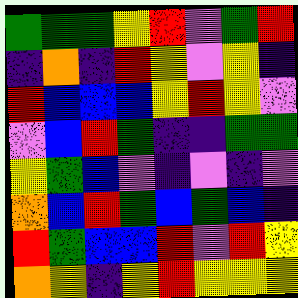[["green", "green", "green", "yellow", "red", "violet", "green", "red"], ["indigo", "orange", "indigo", "red", "yellow", "violet", "yellow", "indigo"], ["red", "blue", "blue", "blue", "yellow", "red", "yellow", "violet"], ["violet", "blue", "red", "green", "indigo", "indigo", "green", "green"], ["yellow", "green", "blue", "violet", "indigo", "violet", "indigo", "violet"], ["orange", "blue", "red", "green", "blue", "green", "blue", "indigo"], ["red", "green", "blue", "blue", "red", "violet", "red", "yellow"], ["orange", "yellow", "indigo", "yellow", "red", "yellow", "yellow", "yellow"]]